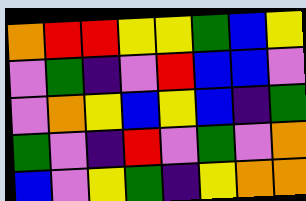[["orange", "red", "red", "yellow", "yellow", "green", "blue", "yellow"], ["violet", "green", "indigo", "violet", "red", "blue", "blue", "violet"], ["violet", "orange", "yellow", "blue", "yellow", "blue", "indigo", "green"], ["green", "violet", "indigo", "red", "violet", "green", "violet", "orange"], ["blue", "violet", "yellow", "green", "indigo", "yellow", "orange", "orange"]]